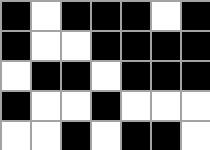[["black", "white", "black", "black", "black", "white", "black"], ["black", "white", "white", "black", "black", "black", "black"], ["white", "black", "black", "white", "black", "black", "black"], ["black", "white", "white", "black", "white", "white", "white"], ["white", "white", "black", "white", "black", "black", "white"]]